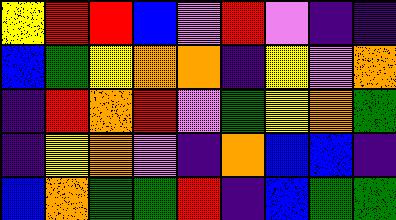[["yellow", "red", "red", "blue", "violet", "red", "violet", "indigo", "indigo"], ["blue", "green", "yellow", "orange", "orange", "indigo", "yellow", "violet", "orange"], ["indigo", "red", "orange", "red", "violet", "green", "yellow", "orange", "green"], ["indigo", "yellow", "orange", "violet", "indigo", "orange", "blue", "blue", "indigo"], ["blue", "orange", "green", "green", "red", "indigo", "blue", "green", "green"]]